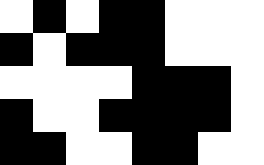[["white", "black", "white", "black", "black", "white", "white", "white"], ["black", "white", "black", "black", "black", "white", "white", "white"], ["white", "white", "white", "white", "black", "black", "black", "white"], ["black", "white", "white", "black", "black", "black", "black", "white"], ["black", "black", "white", "white", "black", "black", "white", "white"]]